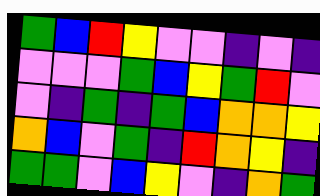[["green", "blue", "red", "yellow", "violet", "violet", "indigo", "violet", "indigo"], ["violet", "violet", "violet", "green", "blue", "yellow", "green", "red", "violet"], ["violet", "indigo", "green", "indigo", "green", "blue", "orange", "orange", "yellow"], ["orange", "blue", "violet", "green", "indigo", "red", "orange", "yellow", "indigo"], ["green", "green", "violet", "blue", "yellow", "violet", "indigo", "orange", "green"]]